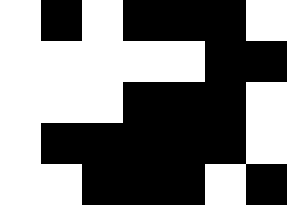[["white", "black", "white", "black", "black", "black", "white"], ["white", "white", "white", "white", "white", "black", "black"], ["white", "white", "white", "black", "black", "black", "white"], ["white", "black", "black", "black", "black", "black", "white"], ["white", "white", "black", "black", "black", "white", "black"]]